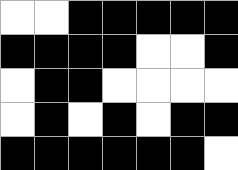[["white", "white", "black", "black", "black", "black", "black"], ["black", "black", "black", "black", "white", "white", "black"], ["white", "black", "black", "white", "white", "white", "white"], ["white", "black", "white", "black", "white", "black", "black"], ["black", "black", "black", "black", "black", "black", "white"]]